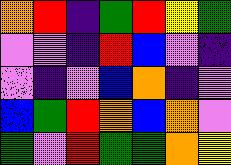[["orange", "red", "indigo", "green", "red", "yellow", "green"], ["violet", "violet", "indigo", "red", "blue", "violet", "indigo"], ["violet", "indigo", "violet", "blue", "orange", "indigo", "violet"], ["blue", "green", "red", "orange", "blue", "orange", "violet"], ["green", "violet", "red", "green", "green", "orange", "yellow"]]